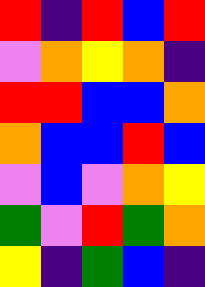[["red", "indigo", "red", "blue", "red"], ["violet", "orange", "yellow", "orange", "indigo"], ["red", "red", "blue", "blue", "orange"], ["orange", "blue", "blue", "red", "blue"], ["violet", "blue", "violet", "orange", "yellow"], ["green", "violet", "red", "green", "orange"], ["yellow", "indigo", "green", "blue", "indigo"]]